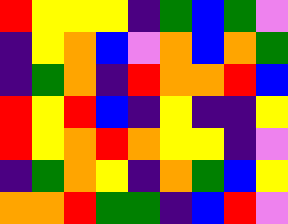[["red", "yellow", "yellow", "yellow", "indigo", "green", "blue", "green", "violet"], ["indigo", "yellow", "orange", "blue", "violet", "orange", "blue", "orange", "green"], ["indigo", "green", "orange", "indigo", "red", "orange", "orange", "red", "blue"], ["red", "yellow", "red", "blue", "indigo", "yellow", "indigo", "indigo", "yellow"], ["red", "yellow", "orange", "red", "orange", "yellow", "yellow", "indigo", "violet"], ["indigo", "green", "orange", "yellow", "indigo", "orange", "green", "blue", "yellow"], ["orange", "orange", "red", "green", "green", "indigo", "blue", "red", "violet"]]